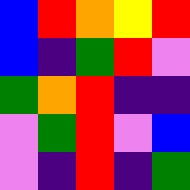[["blue", "red", "orange", "yellow", "red"], ["blue", "indigo", "green", "red", "violet"], ["green", "orange", "red", "indigo", "indigo"], ["violet", "green", "red", "violet", "blue"], ["violet", "indigo", "red", "indigo", "green"]]